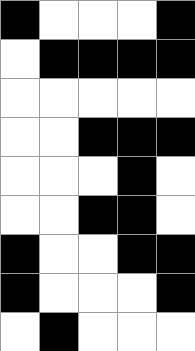[["black", "white", "white", "white", "black"], ["white", "black", "black", "black", "black"], ["white", "white", "white", "white", "white"], ["white", "white", "black", "black", "black"], ["white", "white", "white", "black", "white"], ["white", "white", "black", "black", "white"], ["black", "white", "white", "black", "black"], ["black", "white", "white", "white", "black"], ["white", "black", "white", "white", "white"]]